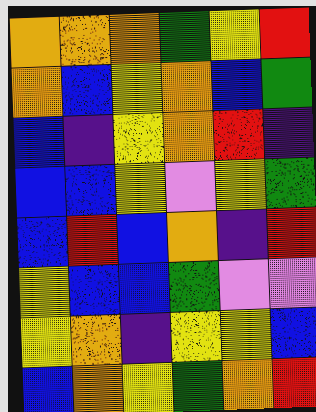[["orange", "orange", "orange", "green", "yellow", "red"], ["orange", "blue", "yellow", "orange", "blue", "green"], ["blue", "indigo", "yellow", "orange", "red", "indigo"], ["blue", "blue", "yellow", "violet", "yellow", "green"], ["blue", "red", "blue", "orange", "indigo", "red"], ["yellow", "blue", "blue", "green", "violet", "violet"], ["yellow", "orange", "indigo", "yellow", "yellow", "blue"], ["blue", "orange", "yellow", "green", "orange", "red"]]